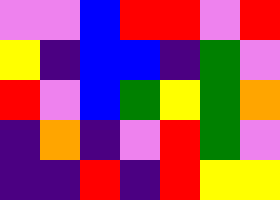[["violet", "violet", "blue", "red", "red", "violet", "red"], ["yellow", "indigo", "blue", "blue", "indigo", "green", "violet"], ["red", "violet", "blue", "green", "yellow", "green", "orange"], ["indigo", "orange", "indigo", "violet", "red", "green", "violet"], ["indigo", "indigo", "red", "indigo", "red", "yellow", "yellow"]]